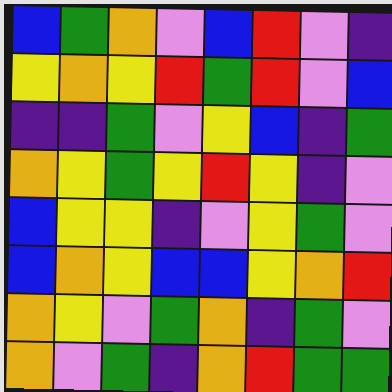[["blue", "green", "orange", "violet", "blue", "red", "violet", "indigo"], ["yellow", "orange", "yellow", "red", "green", "red", "violet", "blue"], ["indigo", "indigo", "green", "violet", "yellow", "blue", "indigo", "green"], ["orange", "yellow", "green", "yellow", "red", "yellow", "indigo", "violet"], ["blue", "yellow", "yellow", "indigo", "violet", "yellow", "green", "violet"], ["blue", "orange", "yellow", "blue", "blue", "yellow", "orange", "red"], ["orange", "yellow", "violet", "green", "orange", "indigo", "green", "violet"], ["orange", "violet", "green", "indigo", "orange", "red", "green", "green"]]